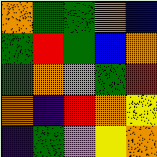[["orange", "green", "green", "orange", "blue"], ["green", "red", "green", "blue", "orange"], ["green", "orange", "violet", "green", "red"], ["orange", "indigo", "red", "orange", "yellow"], ["indigo", "green", "violet", "yellow", "orange"]]